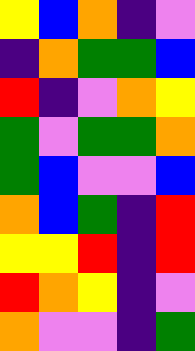[["yellow", "blue", "orange", "indigo", "violet"], ["indigo", "orange", "green", "green", "blue"], ["red", "indigo", "violet", "orange", "yellow"], ["green", "violet", "green", "green", "orange"], ["green", "blue", "violet", "violet", "blue"], ["orange", "blue", "green", "indigo", "red"], ["yellow", "yellow", "red", "indigo", "red"], ["red", "orange", "yellow", "indigo", "violet"], ["orange", "violet", "violet", "indigo", "green"]]